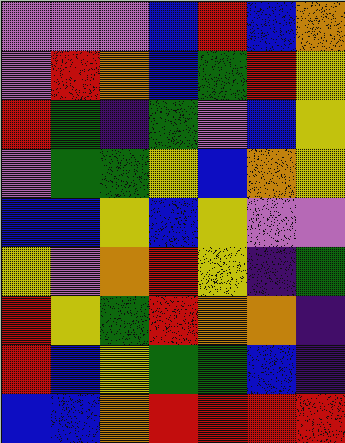[["violet", "violet", "violet", "blue", "red", "blue", "orange"], ["violet", "red", "orange", "blue", "green", "red", "yellow"], ["red", "green", "indigo", "green", "violet", "blue", "yellow"], ["violet", "green", "green", "yellow", "blue", "orange", "yellow"], ["blue", "blue", "yellow", "blue", "yellow", "violet", "violet"], ["yellow", "violet", "orange", "red", "yellow", "indigo", "green"], ["red", "yellow", "green", "red", "orange", "orange", "indigo"], ["red", "blue", "yellow", "green", "green", "blue", "indigo"], ["blue", "blue", "orange", "red", "red", "red", "red"]]